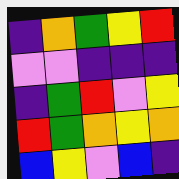[["indigo", "orange", "green", "yellow", "red"], ["violet", "violet", "indigo", "indigo", "indigo"], ["indigo", "green", "red", "violet", "yellow"], ["red", "green", "orange", "yellow", "orange"], ["blue", "yellow", "violet", "blue", "indigo"]]